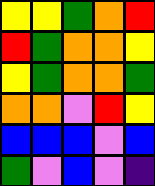[["yellow", "yellow", "green", "orange", "red"], ["red", "green", "orange", "orange", "yellow"], ["yellow", "green", "orange", "orange", "green"], ["orange", "orange", "violet", "red", "yellow"], ["blue", "blue", "blue", "violet", "blue"], ["green", "violet", "blue", "violet", "indigo"]]